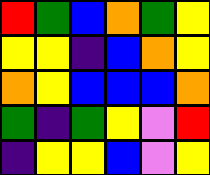[["red", "green", "blue", "orange", "green", "yellow"], ["yellow", "yellow", "indigo", "blue", "orange", "yellow"], ["orange", "yellow", "blue", "blue", "blue", "orange"], ["green", "indigo", "green", "yellow", "violet", "red"], ["indigo", "yellow", "yellow", "blue", "violet", "yellow"]]